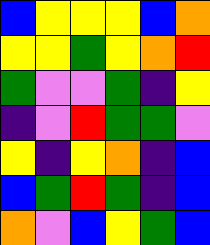[["blue", "yellow", "yellow", "yellow", "blue", "orange"], ["yellow", "yellow", "green", "yellow", "orange", "red"], ["green", "violet", "violet", "green", "indigo", "yellow"], ["indigo", "violet", "red", "green", "green", "violet"], ["yellow", "indigo", "yellow", "orange", "indigo", "blue"], ["blue", "green", "red", "green", "indigo", "blue"], ["orange", "violet", "blue", "yellow", "green", "blue"]]